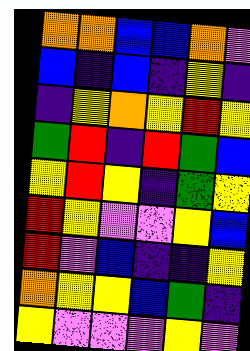[["orange", "orange", "blue", "blue", "orange", "violet"], ["blue", "indigo", "blue", "indigo", "yellow", "indigo"], ["indigo", "yellow", "orange", "yellow", "red", "yellow"], ["green", "red", "indigo", "red", "green", "blue"], ["yellow", "red", "yellow", "indigo", "green", "yellow"], ["red", "yellow", "violet", "violet", "yellow", "blue"], ["red", "violet", "blue", "indigo", "indigo", "yellow"], ["orange", "yellow", "yellow", "blue", "green", "indigo"], ["yellow", "violet", "violet", "violet", "yellow", "violet"]]